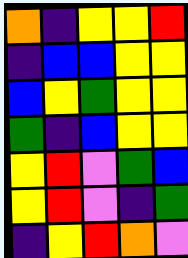[["orange", "indigo", "yellow", "yellow", "red"], ["indigo", "blue", "blue", "yellow", "yellow"], ["blue", "yellow", "green", "yellow", "yellow"], ["green", "indigo", "blue", "yellow", "yellow"], ["yellow", "red", "violet", "green", "blue"], ["yellow", "red", "violet", "indigo", "green"], ["indigo", "yellow", "red", "orange", "violet"]]